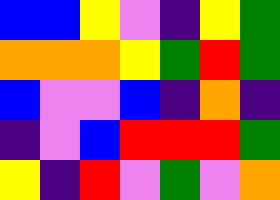[["blue", "blue", "yellow", "violet", "indigo", "yellow", "green"], ["orange", "orange", "orange", "yellow", "green", "red", "green"], ["blue", "violet", "violet", "blue", "indigo", "orange", "indigo"], ["indigo", "violet", "blue", "red", "red", "red", "green"], ["yellow", "indigo", "red", "violet", "green", "violet", "orange"]]